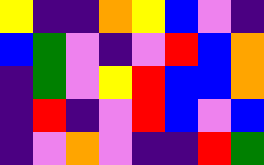[["yellow", "indigo", "indigo", "orange", "yellow", "blue", "violet", "indigo"], ["blue", "green", "violet", "indigo", "violet", "red", "blue", "orange"], ["indigo", "green", "violet", "yellow", "red", "blue", "blue", "orange"], ["indigo", "red", "indigo", "violet", "red", "blue", "violet", "blue"], ["indigo", "violet", "orange", "violet", "indigo", "indigo", "red", "green"]]